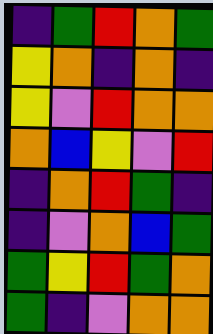[["indigo", "green", "red", "orange", "green"], ["yellow", "orange", "indigo", "orange", "indigo"], ["yellow", "violet", "red", "orange", "orange"], ["orange", "blue", "yellow", "violet", "red"], ["indigo", "orange", "red", "green", "indigo"], ["indigo", "violet", "orange", "blue", "green"], ["green", "yellow", "red", "green", "orange"], ["green", "indigo", "violet", "orange", "orange"]]